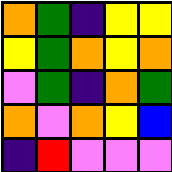[["orange", "green", "indigo", "yellow", "yellow"], ["yellow", "green", "orange", "yellow", "orange"], ["violet", "green", "indigo", "orange", "green"], ["orange", "violet", "orange", "yellow", "blue"], ["indigo", "red", "violet", "violet", "violet"]]